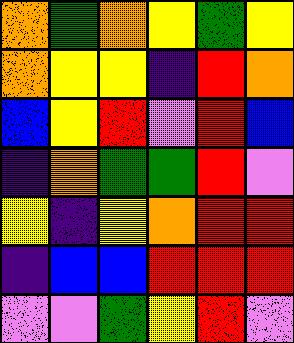[["orange", "green", "orange", "yellow", "green", "yellow"], ["orange", "yellow", "yellow", "indigo", "red", "orange"], ["blue", "yellow", "red", "violet", "red", "blue"], ["indigo", "orange", "green", "green", "red", "violet"], ["yellow", "indigo", "yellow", "orange", "red", "red"], ["indigo", "blue", "blue", "red", "red", "red"], ["violet", "violet", "green", "yellow", "red", "violet"]]